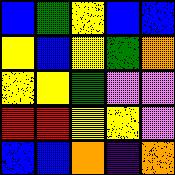[["blue", "green", "yellow", "blue", "blue"], ["yellow", "blue", "yellow", "green", "orange"], ["yellow", "yellow", "green", "violet", "violet"], ["red", "red", "yellow", "yellow", "violet"], ["blue", "blue", "orange", "indigo", "orange"]]